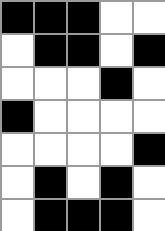[["black", "black", "black", "white", "white"], ["white", "black", "black", "white", "black"], ["white", "white", "white", "black", "white"], ["black", "white", "white", "white", "white"], ["white", "white", "white", "white", "black"], ["white", "black", "white", "black", "white"], ["white", "black", "black", "black", "white"]]